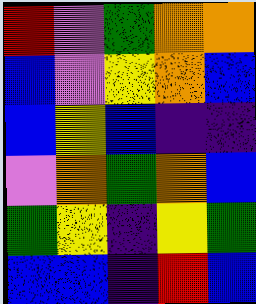[["red", "violet", "green", "orange", "orange"], ["blue", "violet", "yellow", "orange", "blue"], ["blue", "yellow", "blue", "indigo", "indigo"], ["violet", "orange", "green", "orange", "blue"], ["green", "yellow", "indigo", "yellow", "green"], ["blue", "blue", "indigo", "red", "blue"]]